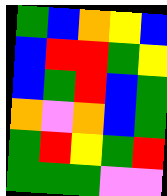[["green", "blue", "orange", "yellow", "blue"], ["blue", "red", "red", "green", "yellow"], ["blue", "green", "red", "blue", "green"], ["orange", "violet", "orange", "blue", "green"], ["green", "red", "yellow", "green", "red"], ["green", "green", "green", "violet", "violet"]]